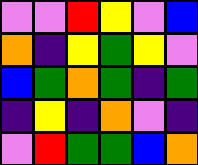[["violet", "violet", "red", "yellow", "violet", "blue"], ["orange", "indigo", "yellow", "green", "yellow", "violet"], ["blue", "green", "orange", "green", "indigo", "green"], ["indigo", "yellow", "indigo", "orange", "violet", "indigo"], ["violet", "red", "green", "green", "blue", "orange"]]